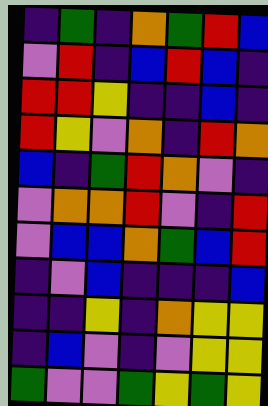[["indigo", "green", "indigo", "orange", "green", "red", "blue"], ["violet", "red", "indigo", "blue", "red", "blue", "indigo"], ["red", "red", "yellow", "indigo", "indigo", "blue", "indigo"], ["red", "yellow", "violet", "orange", "indigo", "red", "orange"], ["blue", "indigo", "green", "red", "orange", "violet", "indigo"], ["violet", "orange", "orange", "red", "violet", "indigo", "red"], ["violet", "blue", "blue", "orange", "green", "blue", "red"], ["indigo", "violet", "blue", "indigo", "indigo", "indigo", "blue"], ["indigo", "indigo", "yellow", "indigo", "orange", "yellow", "yellow"], ["indigo", "blue", "violet", "indigo", "violet", "yellow", "yellow"], ["green", "violet", "violet", "green", "yellow", "green", "yellow"]]